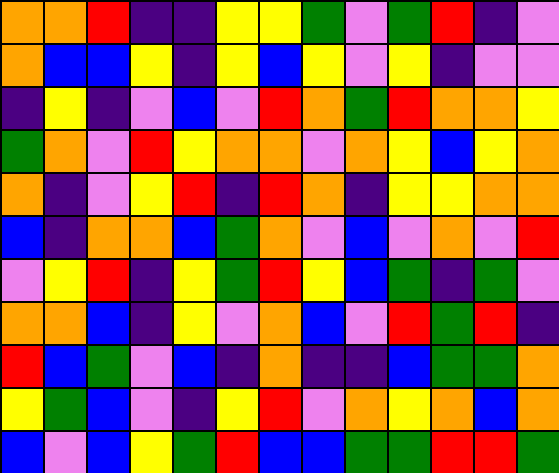[["orange", "orange", "red", "indigo", "indigo", "yellow", "yellow", "green", "violet", "green", "red", "indigo", "violet"], ["orange", "blue", "blue", "yellow", "indigo", "yellow", "blue", "yellow", "violet", "yellow", "indigo", "violet", "violet"], ["indigo", "yellow", "indigo", "violet", "blue", "violet", "red", "orange", "green", "red", "orange", "orange", "yellow"], ["green", "orange", "violet", "red", "yellow", "orange", "orange", "violet", "orange", "yellow", "blue", "yellow", "orange"], ["orange", "indigo", "violet", "yellow", "red", "indigo", "red", "orange", "indigo", "yellow", "yellow", "orange", "orange"], ["blue", "indigo", "orange", "orange", "blue", "green", "orange", "violet", "blue", "violet", "orange", "violet", "red"], ["violet", "yellow", "red", "indigo", "yellow", "green", "red", "yellow", "blue", "green", "indigo", "green", "violet"], ["orange", "orange", "blue", "indigo", "yellow", "violet", "orange", "blue", "violet", "red", "green", "red", "indigo"], ["red", "blue", "green", "violet", "blue", "indigo", "orange", "indigo", "indigo", "blue", "green", "green", "orange"], ["yellow", "green", "blue", "violet", "indigo", "yellow", "red", "violet", "orange", "yellow", "orange", "blue", "orange"], ["blue", "violet", "blue", "yellow", "green", "red", "blue", "blue", "green", "green", "red", "red", "green"]]